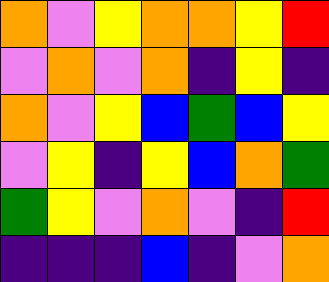[["orange", "violet", "yellow", "orange", "orange", "yellow", "red"], ["violet", "orange", "violet", "orange", "indigo", "yellow", "indigo"], ["orange", "violet", "yellow", "blue", "green", "blue", "yellow"], ["violet", "yellow", "indigo", "yellow", "blue", "orange", "green"], ["green", "yellow", "violet", "orange", "violet", "indigo", "red"], ["indigo", "indigo", "indigo", "blue", "indigo", "violet", "orange"]]